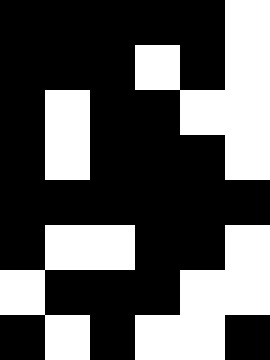[["black", "black", "black", "black", "black", "white"], ["black", "black", "black", "white", "black", "white"], ["black", "white", "black", "black", "white", "white"], ["black", "white", "black", "black", "black", "white"], ["black", "black", "black", "black", "black", "black"], ["black", "white", "white", "black", "black", "white"], ["white", "black", "black", "black", "white", "white"], ["black", "white", "black", "white", "white", "black"]]